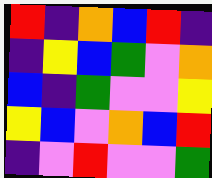[["red", "indigo", "orange", "blue", "red", "indigo"], ["indigo", "yellow", "blue", "green", "violet", "orange"], ["blue", "indigo", "green", "violet", "violet", "yellow"], ["yellow", "blue", "violet", "orange", "blue", "red"], ["indigo", "violet", "red", "violet", "violet", "green"]]